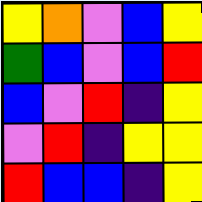[["yellow", "orange", "violet", "blue", "yellow"], ["green", "blue", "violet", "blue", "red"], ["blue", "violet", "red", "indigo", "yellow"], ["violet", "red", "indigo", "yellow", "yellow"], ["red", "blue", "blue", "indigo", "yellow"]]